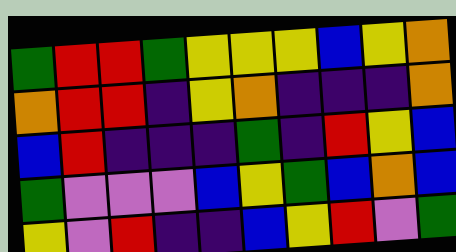[["green", "red", "red", "green", "yellow", "yellow", "yellow", "blue", "yellow", "orange"], ["orange", "red", "red", "indigo", "yellow", "orange", "indigo", "indigo", "indigo", "orange"], ["blue", "red", "indigo", "indigo", "indigo", "green", "indigo", "red", "yellow", "blue"], ["green", "violet", "violet", "violet", "blue", "yellow", "green", "blue", "orange", "blue"], ["yellow", "violet", "red", "indigo", "indigo", "blue", "yellow", "red", "violet", "green"]]